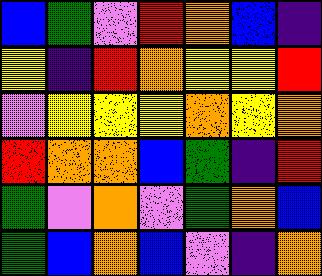[["blue", "green", "violet", "red", "orange", "blue", "indigo"], ["yellow", "indigo", "red", "orange", "yellow", "yellow", "red"], ["violet", "yellow", "yellow", "yellow", "orange", "yellow", "orange"], ["red", "orange", "orange", "blue", "green", "indigo", "red"], ["green", "violet", "orange", "violet", "green", "orange", "blue"], ["green", "blue", "orange", "blue", "violet", "indigo", "orange"]]